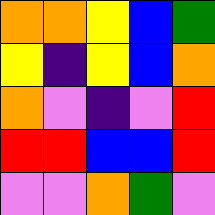[["orange", "orange", "yellow", "blue", "green"], ["yellow", "indigo", "yellow", "blue", "orange"], ["orange", "violet", "indigo", "violet", "red"], ["red", "red", "blue", "blue", "red"], ["violet", "violet", "orange", "green", "violet"]]